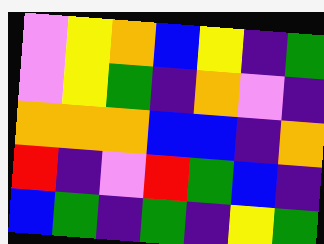[["violet", "yellow", "orange", "blue", "yellow", "indigo", "green"], ["violet", "yellow", "green", "indigo", "orange", "violet", "indigo"], ["orange", "orange", "orange", "blue", "blue", "indigo", "orange"], ["red", "indigo", "violet", "red", "green", "blue", "indigo"], ["blue", "green", "indigo", "green", "indigo", "yellow", "green"]]